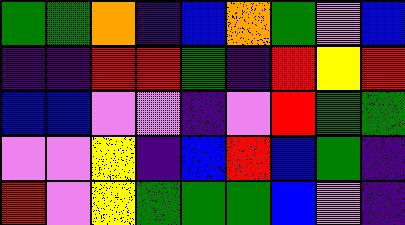[["green", "green", "orange", "indigo", "blue", "orange", "green", "violet", "blue"], ["indigo", "indigo", "red", "red", "green", "indigo", "red", "yellow", "red"], ["blue", "blue", "violet", "violet", "indigo", "violet", "red", "green", "green"], ["violet", "violet", "yellow", "indigo", "blue", "red", "blue", "green", "indigo"], ["red", "violet", "yellow", "green", "green", "green", "blue", "violet", "indigo"]]